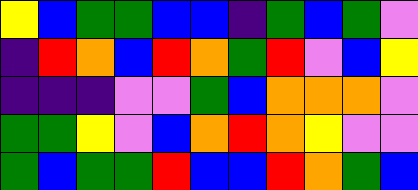[["yellow", "blue", "green", "green", "blue", "blue", "indigo", "green", "blue", "green", "violet"], ["indigo", "red", "orange", "blue", "red", "orange", "green", "red", "violet", "blue", "yellow"], ["indigo", "indigo", "indigo", "violet", "violet", "green", "blue", "orange", "orange", "orange", "violet"], ["green", "green", "yellow", "violet", "blue", "orange", "red", "orange", "yellow", "violet", "violet"], ["green", "blue", "green", "green", "red", "blue", "blue", "red", "orange", "green", "blue"]]